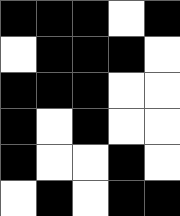[["black", "black", "black", "white", "black"], ["white", "black", "black", "black", "white"], ["black", "black", "black", "white", "white"], ["black", "white", "black", "white", "white"], ["black", "white", "white", "black", "white"], ["white", "black", "white", "black", "black"]]